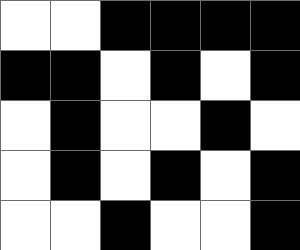[["white", "white", "black", "black", "black", "black"], ["black", "black", "white", "black", "white", "black"], ["white", "black", "white", "white", "black", "white"], ["white", "black", "white", "black", "white", "black"], ["white", "white", "black", "white", "white", "black"]]